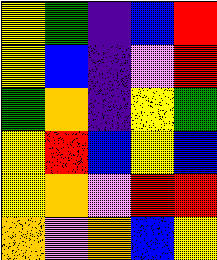[["yellow", "green", "indigo", "blue", "red"], ["yellow", "blue", "indigo", "violet", "red"], ["green", "orange", "indigo", "yellow", "green"], ["yellow", "red", "blue", "yellow", "blue"], ["yellow", "orange", "violet", "red", "red"], ["orange", "violet", "orange", "blue", "yellow"]]